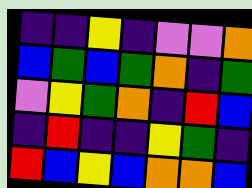[["indigo", "indigo", "yellow", "indigo", "violet", "violet", "orange"], ["blue", "green", "blue", "green", "orange", "indigo", "green"], ["violet", "yellow", "green", "orange", "indigo", "red", "blue"], ["indigo", "red", "indigo", "indigo", "yellow", "green", "indigo"], ["red", "blue", "yellow", "blue", "orange", "orange", "blue"]]